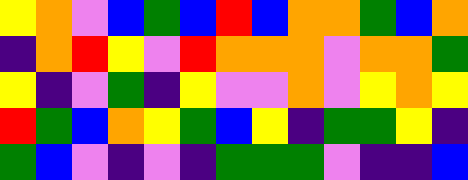[["yellow", "orange", "violet", "blue", "green", "blue", "red", "blue", "orange", "orange", "green", "blue", "orange"], ["indigo", "orange", "red", "yellow", "violet", "red", "orange", "orange", "orange", "violet", "orange", "orange", "green"], ["yellow", "indigo", "violet", "green", "indigo", "yellow", "violet", "violet", "orange", "violet", "yellow", "orange", "yellow"], ["red", "green", "blue", "orange", "yellow", "green", "blue", "yellow", "indigo", "green", "green", "yellow", "indigo"], ["green", "blue", "violet", "indigo", "violet", "indigo", "green", "green", "green", "violet", "indigo", "indigo", "blue"]]